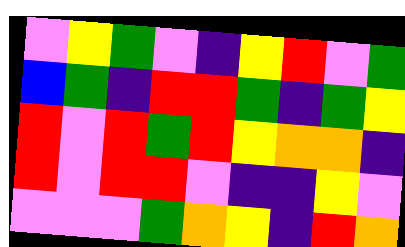[["violet", "yellow", "green", "violet", "indigo", "yellow", "red", "violet", "green"], ["blue", "green", "indigo", "red", "red", "green", "indigo", "green", "yellow"], ["red", "violet", "red", "green", "red", "yellow", "orange", "orange", "indigo"], ["red", "violet", "red", "red", "violet", "indigo", "indigo", "yellow", "violet"], ["violet", "violet", "violet", "green", "orange", "yellow", "indigo", "red", "orange"]]